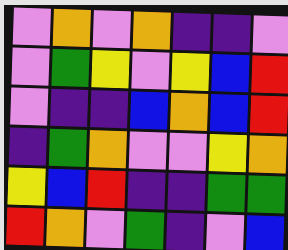[["violet", "orange", "violet", "orange", "indigo", "indigo", "violet"], ["violet", "green", "yellow", "violet", "yellow", "blue", "red"], ["violet", "indigo", "indigo", "blue", "orange", "blue", "red"], ["indigo", "green", "orange", "violet", "violet", "yellow", "orange"], ["yellow", "blue", "red", "indigo", "indigo", "green", "green"], ["red", "orange", "violet", "green", "indigo", "violet", "blue"]]